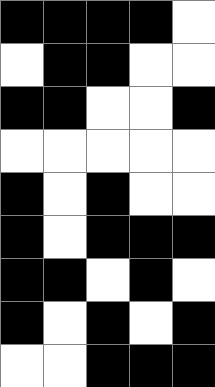[["black", "black", "black", "black", "white"], ["white", "black", "black", "white", "white"], ["black", "black", "white", "white", "black"], ["white", "white", "white", "white", "white"], ["black", "white", "black", "white", "white"], ["black", "white", "black", "black", "black"], ["black", "black", "white", "black", "white"], ["black", "white", "black", "white", "black"], ["white", "white", "black", "black", "black"]]